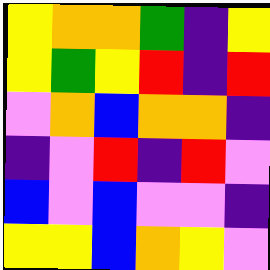[["yellow", "orange", "orange", "green", "indigo", "yellow"], ["yellow", "green", "yellow", "red", "indigo", "red"], ["violet", "orange", "blue", "orange", "orange", "indigo"], ["indigo", "violet", "red", "indigo", "red", "violet"], ["blue", "violet", "blue", "violet", "violet", "indigo"], ["yellow", "yellow", "blue", "orange", "yellow", "violet"]]